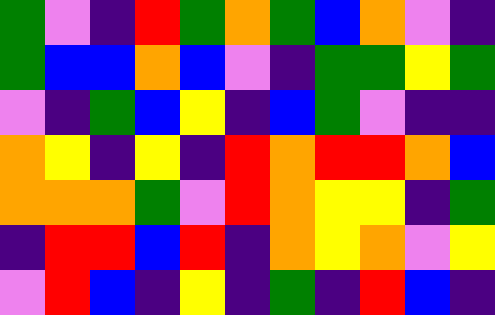[["green", "violet", "indigo", "red", "green", "orange", "green", "blue", "orange", "violet", "indigo"], ["green", "blue", "blue", "orange", "blue", "violet", "indigo", "green", "green", "yellow", "green"], ["violet", "indigo", "green", "blue", "yellow", "indigo", "blue", "green", "violet", "indigo", "indigo"], ["orange", "yellow", "indigo", "yellow", "indigo", "red", "orange", "red", "red", "orange", "blue"], ["orange", "orange", "orange", "green", "violet", "red", "orange", "yellow", "yellow", "indigo", "green"], ["indigo", "red", "red", "blue", "red", "indigo", "orange", "yellow", "orange", "violet", "yellow"], ["violet", "red", "blue", "indigo", "yellow", "indigo", "green", "indigo", "red", "blue", "indigo"]]